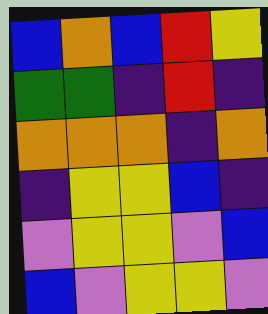[["blue", "orange", "blue", "red", "yellow"], ["green", "green", "indigo", "red", "indigo"], ["orange", "orange", "orange", "indigo", "orange"], ["indigo", "yellow", "yellow", "blue", "indigo"], ["violet", "yellow", "yellow", "violet", "blue"], ["blue", "violet", "yellow", "yellow", "violet"]]